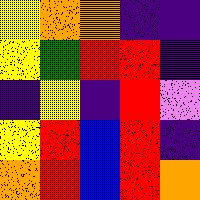[["yellow", "orange", "orange", "indigo", "indigo"], ["yellow", "green", "red", "red", "indigo"], ["indigo", "yellow", "indigo", "red", "violet"], ["yellow", "red", "blue", "red", "indigo"], ["orange", "red", "blue", "red", "orange"]]